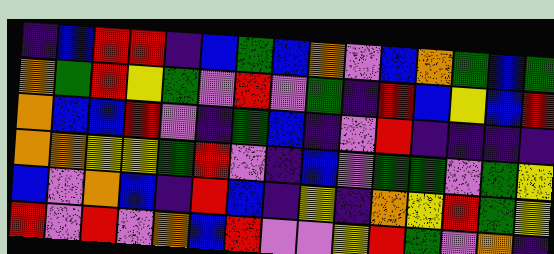[["indigo", "blue", "red", "red", "indigo", "blue", "green", "blue", "orange", "violet", "blue", "orange", "green", "blue", "green"], ["orange", "green", "red", "yellow", "green", "violet", "red", "violet", "green", "indigo", "red", "blue", "yellow", "blue", "red"], ["orange", "blue", "blue", "red", "violet", "indigo", "green", "blue", "indigo", "violet", "red", "indigo", "indigo", "indigo", "indigo"], ["orange", "orange", "yellow", "yellow", "green", "red", "violet", "indigo", "blue", "violet", "green", "green", "violet", "green", "yellow"], ["blue", "violet", "orange", "blue", "indigo", "red", "blue", "indigo", "yellow", "indigo", "orange", "yellow", "red", "green", "yellow"], ["red", "violet", "red", "violet", "orange", "blue", "red", "violet", "violet", "yellow", "red", "green", "violet", "orange", "indigo"]]